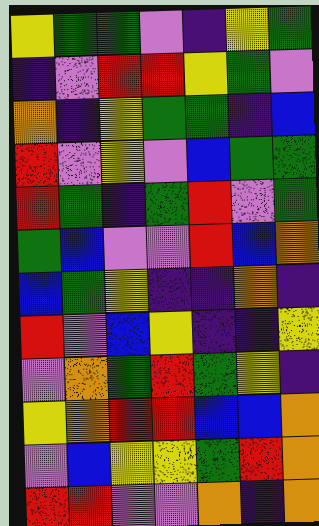[["yellow", "green", "green", "violet", "indigo", "yellow", "green"], ["indigo", "violet", "red", "red", "yellow", "green", "violet"], ["orange", "indigo", "yellow", "green", "green", "indigo", "blue"], ["red", "violet", "yellow", "violet", "blue", "green", "green"], ["red", "green", "indigo", "green", "red", "violet", "green"], ["green", "blue", "violet", "violet", "red", "blue", "orange"], ["blue", "green", "yellow", "indigo", "indigo", "orange", "indigo"], ["red", "violet", "blue", "yellow", "indigo", "indigo", "yellow"], ["violet", "orange", "green", "red", "green", "yellow", "indigo"], ["yellow", "orange", "red", "red", "blue", "blue", "orange"], ["violet", "blue", "yellow", "yellow", "green", "red", "orange"], ["red", "red", "violet", "violet", "orange", "indigo", "orange"]]